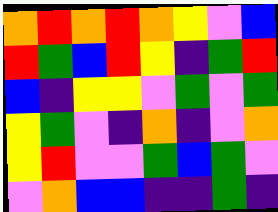[["orange", "red", "orange", "red", "orange", "yellow", "violet", "blue"], ["red", "green", "blue", "red", "yellow", "indigo", "green", "red"], ["blue", "indigo", "yellow", "yellow", "violet", "green", "violet", "green"], ["yellow", "green", "violet", "indigo", "orange", "indigo", "violet", "orange"], ["yellow", "red", "violet", "violet", "green", "blue", "green", "violet"], ["violet", "orange", "blue", "blue", "indigo", "indigo", "green", "indigo"]]